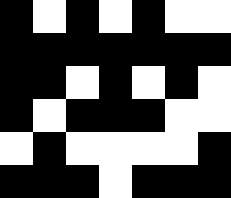[["black", "white", "black", "white", "black", "white", "white"], ["black", "black", "black", "black", "black", "black", "black"], ["black", "black", "white", "black", "white", "black", "white"], ["black", "white", "black", "black", "black", "white", "white"], ["white", "black", "white", "white", "white", "white", "black"], ["black", "black", "black", "white", "black", "black", "black"]]